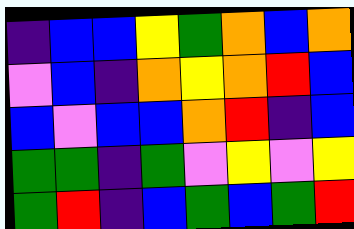[["indigo", "blue", "blue", "yellow", "green", "orange", "blue", "orange"], ["violet", "blue", "indigo", "orange", "yellow", "orange", "red", "blue"], ["blue", "violet", "blue", "blue", "orange", "red", "indigo", "blue"], ["green", "green", "indigo", "green", "violet", "yellow", "violet", "yellow"], ["green", "red", "indigo", "blue", "green", "blue", "green", "red"]]